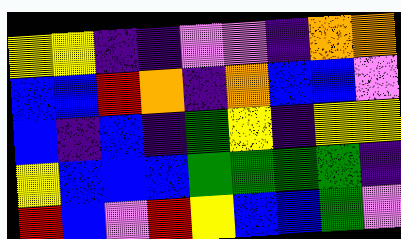[["yellow", "yellow", "indigo", "indigo", "violet", "violet", "indigo", "orange", "orange"], ["blue", "blue", "red", "orange", "indigo", "orange", "blue", "blue", "violet"], ["blue", "indigo", "blue", "indigo", "green", "yellow", "indigo", "yellow", "yellow"], ["yellow", "blue", "blue", "blue", "green", "green", "green", "green", "indigo"], ["red", "blue", "violet", "red", "yellow", "blue", "blue", "green", "violet"]]